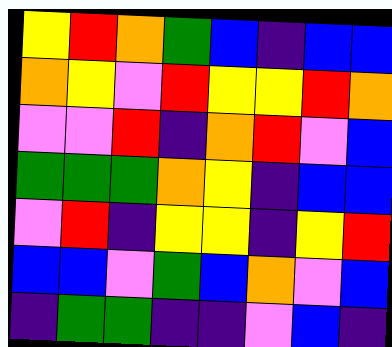[["yellow", "red", "orange", "green", "blue", "indigo", "blue", "blue"], ["orange", "yellow", "violet", "red", "yellow", "yellow", "red", "orange"], ["violet", "violet", "red", "indigo", "orange", "red", "violet", "blue"], ["green", "green", "green", "orange", "yellow", "indigo", "blue", "blue"], ["violet", "red", "indigo", "yellow", "yellow", "indigo", "yellow", "red"], ["blue", "blue", "violet", "green", "blue", "orange", "violet", "blue"], ["indigo", "green", "green", "indigo", "indigo", "violet", "blue", "indigo"]]